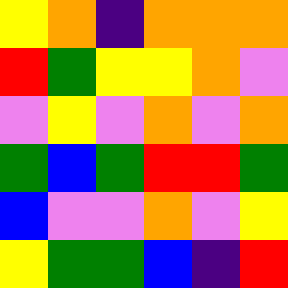[["yellow", "orange", "indigo", "orange", "orange", "orange"], ["red", "green", "yellow", "yellow", "orange", "violet"], ["violet", "yellow", "violet", "orange", "violet", "orange"], ["green", "blue", "green", "red", "red", "green"], ["blue", "violet", "violet", "orange", "violet", "yellow"], ["yellow", "green", "green", "blue", "indigo", "red"]]